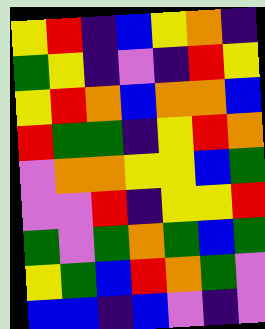[["yellow", "red", "indigo", "blue", "yellow", "orange", "indigo"], ["green", "yellow", "indigo", "violet", "indigo", "red", "yellow"], ["yellow", "red", "orange", "blue", "orange", "orange", "blue"], ["red", "green", "green", "indigo", "yellow", "red", "orange"], ["violet", "orange", "orange", "yellow", "yellow", "blue", "green"], ["violet", "violet", "red", "indigo", "yellow", "yellow", "red"], ["green", "violet", "green", "orange", "green", "blue", "green"], ["yellow", "green", "blue", "red", "orange", "green", "violet"], ["blue", "blue", "indigo", "blue", "violet", "indigo", "violet"]]